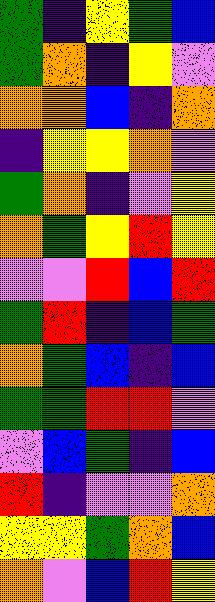[["green", "indigo", "yellow", "green", "blue"], ["green", "orange", "indigo", "yellow", "violet"], ["orange", "orange", "blue", "indigo", "orange"], ["indigo", "yellow", "yellow", "orange", "violet"], ["green", "orange", "indigo", "violet", "yellow"], ["orange", "green", "yellow", "red", "yellow"], ["violet", "violet", "red", "blue", "red"], ["green", "red", "indigo", "blue", "green"], ["orange", "green", "blue", "indigo", "blue"], ["green", "green", "red", "red", "violet"], ["violet", "blue", "green", "indigo", "blue"], ["red", "indigo", "violet", "violet", "orange"], ["yellow", "yellow", "green", "orange", "blue"], ["orange", "violet", "blue", "red", "yellow"]]